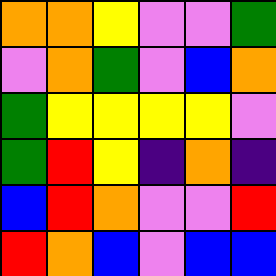[["orange", "orange", "yellow", "violet", "violet", "green"], ["violet", "orange", "green", "violet", "blue", "orange"], ["green", "yellow", "yellow", "yellow", "yellow", "violet"], ["green", "red", "yellow", "indigo", "orange", "indigo"], ["blue", "red", "orange", "violet", "violet", "red"], ["red", "orange", "blue", "violet", "blue", "blue"]]